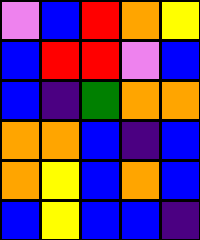[["violet", "blue", "red", "orange", "yellow"], ["blue", "red", "red", "violet", "blue"], ["blue", "indigo", "green", "orange", "orange"], ["orange", "orange", "blue", "indigo", "blue"], ["orange", "yellow", "blue", "orange", "blue"], ["blue", "yellow", "blue", "blue", "indigo"]]